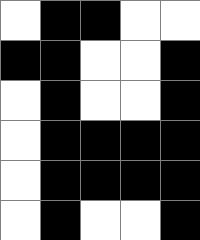[["white", "black", "black", "white", "white"], ["black", "black", "white", "white", "black"], ["white", "black", "white", "white", "black"], ["white", "black", "black", "black", "black"], ["white", "black", "black", "black", "black"], ["white", "black", "white", "white", "black"]]